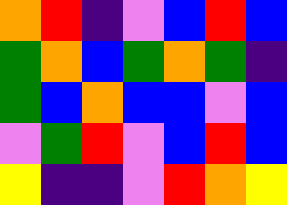[["orange", "red", "indigo", "violet", "blue", "red", "blue"], ["green", "orange", "blue", "green", "orange", "green", "indigo"], ["green", "blue", "orange", "blue", "blue", "violet", "blue"], ["violet", "green", "red", "violet", "blue", "red", "blue"], ["yellow", "indigo", "indigo", "violet", "red", "orange", "yellow"]]